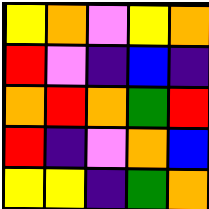[["yellow", "orange", "violet", "yellow", "orange"], ["red", "violet", "indigo", "blue", "indigo"], ["orange", "red", "orange", "green", "red"], ["red", "indigo", "violet", "orange", "blue"], ["yellow", "yellow", "indigo", "green", "orange"]]